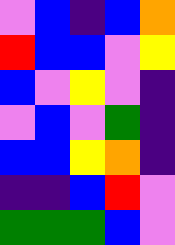[["violet", "blue", "indigo", "blue", "orange"], ["red", "blue", "blue", "violet", "yellow"], ["blue", "violet", "yellow", "violet", "indigo"], ["violet", "blue", "violet", "green", "indigo"], ["blue", "blue", "yellow", "orange", "indigo"], ["indigo", "indigo", "blue", "red", "violet"], ["green", "green", "green", "blue", "violet"]]